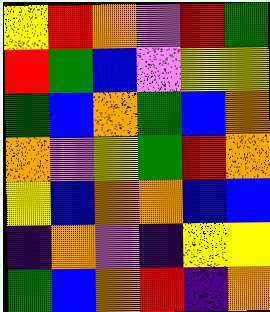[["yellow", "red", "orange", "violet", "red", "green"], ["red", "green", "blue", "violet", "yellow", "yellow"], ["green", "blue", "orange", "green", "blue", "orange"], ["orange", "violet", "yellow", "green", "red", "orange"], ["yellow", "blue", "orange", "orange", "blue", "blue"], ["indigo", "orange", "violet", "indigo", "yellow", "yellow"], ["green", "blue", "orange", "red", "indigo", "orange"]]